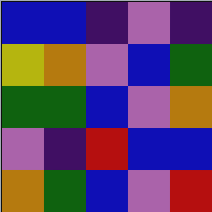[["blue", "blue", "indigo", "violet", "indigo"], ["yellow", "orange", "violet", "blue", "green"], ["green", "green", "blue", "violet", "orange"], ["violet", "indigo", "red", "blue", "blue"], ["orange", "green", "blue", "violet", "red"]]